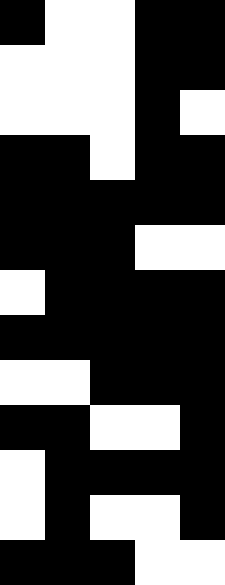[["black", "white", "white", "black", "black"], ["white", "white", "white", "black", "black"], ["white", "white", "white", "black", "white"], ["black", "black", "white", "black", "black"], ["black", "black", "black", "black", "black"], ["black", "black", "black", "white", "white"], ["white", "black", "black", "black", "black"], ["black", "black", "black", "black", "black"], ["white", "white", "black", "black", "black"], ["black", "black", "white", "white", "black"], ["white", "black", "black", "black", "black"], ["white", "black", "white", "white", "black"], ["black", "black", "black", "white", "white"]]